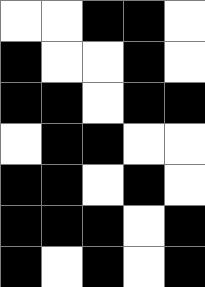[["white", "white", "black", "black", "white"], ["black", "white", "white", "black", "white"], ["black", "black", "white", "black", "black"], ["white", "black", "black", "white", "white"], ["black", "black", "white", "black", "white"], ["black", "black", "black", "white", "black"], ["black", "white", "black", "white", "black"]]